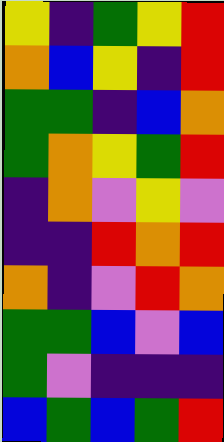[["yellow", "indigo", "green", "yellow", "red"], ["orange", "blue", "yellow", "indigo", "red"], ["green", "green", "indigo", "blue", "orange"], ["green", "orange", "yellow", "green", "red"], ["indigo", "orange", "violet", "yellow", "violet"], ["indigo", "indigo", "red", "orange", "red"], ["orange", "indigo", "violet", "red", "orange"], ["green", "green", "blue", "violet", "blue"], ["green", "violet", "indigo", "indigo", "indigo"], ["blue", "green", "blue", "green", "red"]]